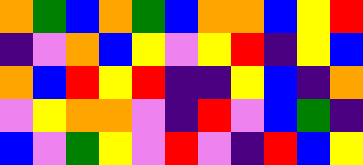[["orange", "green", "blue", "orange", "green", "blue", "orange", "orange", "blue", "yellow", "red"], ["indigo", "violet", "orange", "blue", "yellow", "violet", "yellow", "red", "indigo", "yellow", "blue"], ["orange", "blue", "red", "yellow", "red", "indigo", "indigo", "yellow", "blue", "indigo", "orange"], ["violet", "yellow", "orange", "orange", "violet", "indigo", "red", "violet", "blue", "green", "indigo"], ["blue", "violet", "green", "yellow", "violet", "red", "violet", "indigo", "red", "blue", "yellow"]]